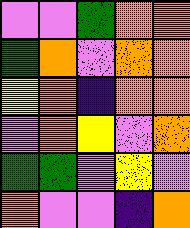[["violet", "violet", "green", "orange", "orange"], ["green", "orange", "violet", "orange", "orange"], ["yellow", "orange", "indigo", "orange", "orange"], ["violet", "orange", "yellow", "violet", "orange"], ["green", "green", "violet", "yellow", "violet"], ["orange", "violet", "violet", "indigo", "orange"]]